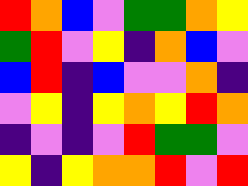[["red", "orange", "blue", "violet", "green", "green", "orange", "yellow"], ["green", "red", "violet", "yellow", "indigo", "orange", "blue", "violet"], ["blue", "red", "indigo", "blue", "violet", "violet", "orange", "indigo"], ["violet", "yellow", "indigo", "yellow", "orange", "yellow", "red", "orange"], ["indigo", "violet", "indigo", "violet", "red", "green", "green", "violet"], ["yellow", "indigo", "yellow", "orange", "orange", "red", "violet", "red"]]